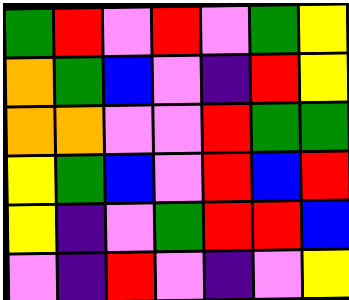[["green", "red", "violet", "red", "violet", "green", "yellow"], ["orange", "green", "blue", "violet", "indigo", "red", "yellow"], ["orange", "orange", "violet", "violet", "red", "green", "green"], ["yellow", "green", "blue", "violet", "red", "blue", "red"], ["yellow", "indigo", "violet", "green", "red", "red", "blue"], ["violet", "indigo", "red", "violet", "indigo", "violet", "yellow"]]